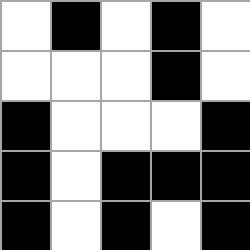[["white", "black", "white", "black", "white"], ["white", "white", "white", "black", "white"], ["black", "white", "white", "white", "black"], ["black", "white", "black", "black", "black"], ["black", "white", "black", "white", "black"]]